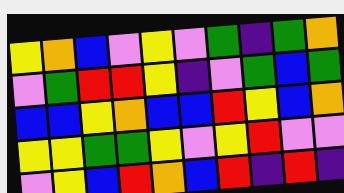[["yellow", "orange", "blue", "violet", "yellow", "violet", "green", "indigo", "green", "orange"], ["violet", "green", "red", "red", "yellow", "indigo", "violet", "green", "blue", "green"], ["blue", "blue", "yellow", "orange", "blue", "blue", "red", "yellow", "blue", "orange"], ["yellow", "yellow", "green", "green", "yellow", "violet", "yellow", "red", "violet", "violet"], ["violet", "yellow", "blue", "red", "orange", "blue", "red", "indigo", "red", "indigo"]]